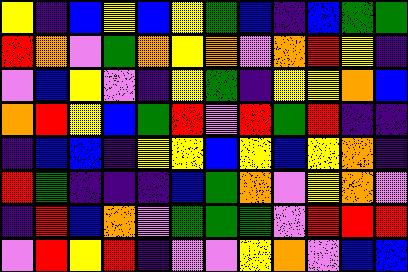[["yellow", "indigo", "blue", "yellow", "blue", "yellow", "green", "blue", "indigo", "blue", "green", "green"], ["red", "orange", "violet", "green", "orange", "yellow", "orange", "violet", "orange", "red", "yellow", "indigo"], ["violet", "blue", "yellow", "violet", "indigo", "yellow", "green", "indigo", "yellow", "yellow", "orange", "blue"], ["orange", "red", "yellow", "blue", "green", "red", "violet", "red", "green", "red", "indigo", "indigo"], ["indigo", "blue", "blue", "indigo", "yellow", "yellow", "blue", "yellow", "blue", "yellow", "orange", "indigo"], ["red", "green", "indigo", "indigo", "indigo", "blue", "green", "orange", "violet", "yellow", "orange", "violet"], ["indigo", "red", "blue", "orange", "violet", "green", "green", "green", "violet", "red", "red", "red"], ["violet", "red", "yellow", "red", "indigo", "violet", "violet", "yellow", "orange", "violet", "blue", "blue"]]